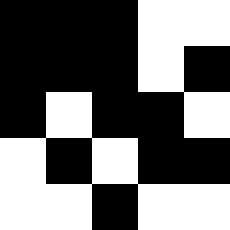[["black", "black", "black", "white", "white"], ["black", "black", "black", "white", "black"], ["black", "white", "black", "black", "white"], ["white", "black", "white", "black", "black"], ["white", "white", "black", "white", "white"]]